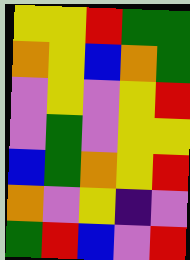[["yellow", "yellow", "red", "green", "green"], ["orange", "yellow", "blue", "orange", "green"], ["violet", "yellow", "violet", "yellow", "red"], ["violet", "green", "violet", "yellow", "yellow"], ["blue", "green", "orange", "yellow", "red"], ["orange", "violet", "yellow", "indigo", "violet"], ["green", "red", "blue", "violet", "red"]]